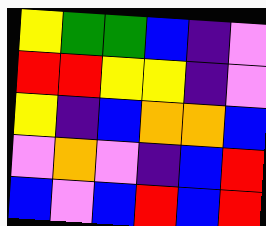[["yellow", "green", "green", "blue", "indigo", "violet"], ["red", "red", "yellow", "yellow", "indigo", "violet"], ["yellow", "indigo", "blue", "orange", "orange", "blue"], ["violet", "orange", "violet", "indigo", "blue", "red"], ["blue", "violet", "blue", "red", "blue", "red"]]